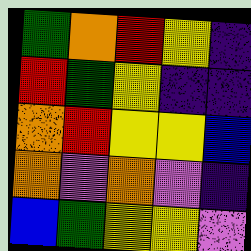[["green", "orange", "red", "yellow", "indigo"], ["red", "green", "yellow", "indigo", "indigo"], ["orange", "red", "yellow", "yellow", "blue"], ["orange", "violet", "orange", "violet", "indigo"], ["blue", "green", "yellow", "yellow", "violet"]]